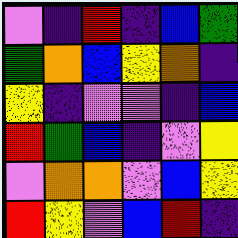[["violet", "indigo", "red", "indigo", "blue", "green"], ["green", "orange", "blue", "yellow", "orange", "indigo"], ["yellow", "indigo", "violet", "violet", "indigo", "blue"], ["red", "green", "blue", "indigo", "violet", "yellow"], ["violet", "orange", "orange", "violet", "blue", "yellow"], ["red", "yellow", "violet", "blue", "red", "indigo"]]